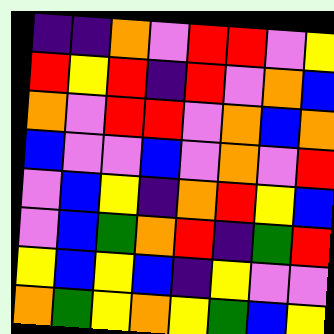[["indigo", "indigo", "orange", "violet", "red", "red", "violet", "yellow"], ["red", "yellow", "red", "indigo", "red", "violet", "orange", "blue"], ["orange", "violet", "red", "red", "violet", "orange", "blue", "orange"], ["blue", "violet", "violet", "blue", "violet", "orange", "violet", "red"], ["violet", "blue", "yellow", "indigo", "orange", "red", "yellow", "blue"], ["violet", "blue", "green", "orange", "red", "indigo", "green", "red"], ["yellow", "blue", "yellow", "blue", "indigo", "yellow", "violet", "violet"], ["orange", "green", "yellow", "orange", "yellow", "green", "blue", "yellow"]]